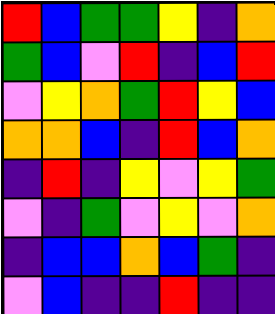[["red", "blue", "green", "green", "yellow", "indigo", "orange"], ["green", "blue", "violet", "red", "indigo", "blue", "red"], ["violet", "yellow", "orange", "green", "red", "yellow", "blue"], ["orange", "orange", "blue", "indigo", "red", "blue", "orange"], ["indigo", "red", "indigo", "yellow", "violet", "yellow", "green"], ["violet", "indigo", "green", "violet", "yellow", "violet", "orange"], ["indigo", "blue", "blue", "orange", "blue", "green", "indigo"], ["violet", "blue", "indigo", "indigo", "red", "indigo", "indigo"]]